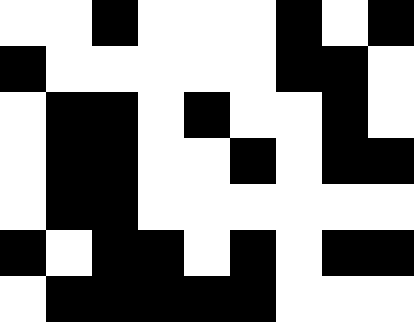[["white", "white", "black", "white", "white", "white", "black", "white", "black"], ["black", "white", "white", "white", "white", "white", "black", "black", "white"], ["white", "black", "black", "white", "black", "white", "white", "black", "white"], ["white", "black", "black", "white", "white", "black", "white", "black", "black"], ["white", "black", "black", "white", "white", "white", "white", "white", "white"], ["black", "white", "black", "black", "white", "black", "white", "black", "black"], ["white", "black", "black", "black", "black", "black", "white", "white", "white"]]